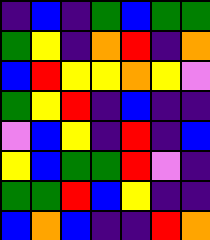[["indigo", "blue", "indigo", "green", "blue", "green", "green"], ["green", "yellow", "indigo", "orange", "red", "indigo", "orange"], ["blue", "red", "yellow", "yellow", "orange", "yellow", "violet"], ["green", "yellow", "red", "indigo", "blue", "indigo", "indigo"], ["violet", "blue", "yellow", "indigo", "red", "indigo", "blue"], ["yellow", "blue", "green", "green", "red", "violet", "indigo"], ["green", "green", "red", "blue", "yellow", "indigo", "indigo"], ["blue", "orange", "blue", "indigo", "indigo", "red", "orange"]]